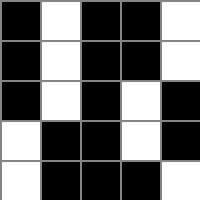[["black", "white", "black", "black", "white"], ["black", "white", "black", "black", "white"], ["black", "white", "black", "white", "black"], ["white", "black", "black", "white", "black"], ["white", "black", "black", "black", "white"]]